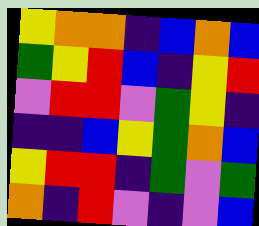[["yellow", "orange", "orange", "indigo", "blue", "orange", "blue"], ["green", "yellow", "red", "blue", "indigo", "yellow", "red"], ["violet", "red", "red", "violet", "green", "yellow", "indigo"], ["indigo", "indigo", "blue", "yellow", "green", "orange", "blue"], ["yellow", "red", "red", "indigo", "green", "violet", "green"], ["orange", "indigo", "red", "violet", "indigo", "violet", "blue"]]